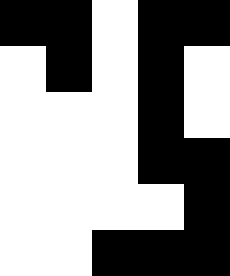[["black", "black", "white", "black", "black"], ["white", "black", "white", "black", "white"], ["white", "white", "white", "black", "white"], ["white", "white", "white", "black", "black"], ["white", "white", "white", "white", "black"], ["white", "white", "black", "black", "black"]]